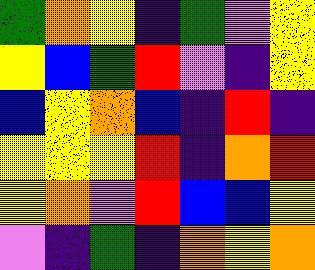[["green", "orange", "yellow", "indigo", "green", "violet", "yellow"], ["yellow", "blue", "green", "red", "violet", "indigo", "yellow"], ["blue", "yellow", "orange", "blue", "indigo", "red", "indigo"], ["yellow", "yellow", "yellow", "red", "indigo", "orange", "red"], ["yellow", "orange", "violet", "red", "blue", "blue", "yellow"], ["violet", "indigo", "green", "indigo", "orange", "yellow", "orange"]]